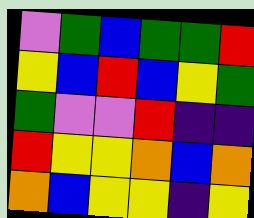[["violet", "green", "blue", "green", "green", "red"], ["yellow", "blue", "red", "blue", "yellow", "green"], ["green", "violet", "violet", "red", "indigo", "indigo"], ["red", "yellow", "yellow", "orange", "blue", "orange"], ["orange", "blue", "yellow", "yellow", "indigo", "yellow"]]